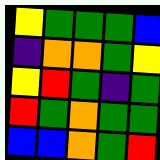[["yellow", "green", "green", "green", "blue"], ["indigo", "orange", "orange", "green", "yellow"], ["yellow", "red", "green", "indigo", "green"], ["red", "green", "orange", "green", "green"], ["blue", "blue", "orange", "green", "red"]]